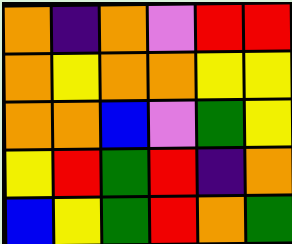[["orange", "indigo", "orange", "violet", "red", "red"], ["orange", "yellow", "orange", "orange", "yellow", "yellow"], ["orange", "orange", "blue", "violet", "green", "yellow"], ["yellow", "red", "green", "red", "indigo", "orange"], ["blue", "yellow", "green", "red", "orange", "green"]]